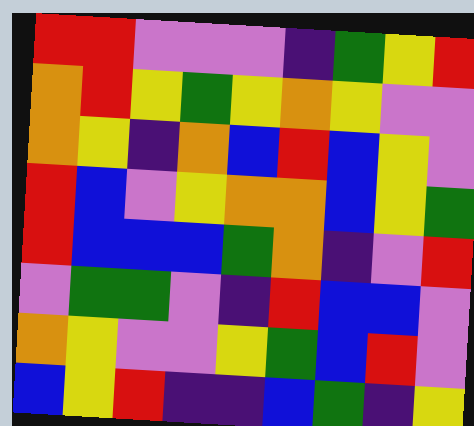[["red", "red", "violet", "violet", "violet", "indigo", "green", "yellow", "red"], ["orange", "red", "yellow", "green", "yellow", "orange", "yellow", "violet", "violet"], ["orange", "yellow", "indigo", "orange", "blue", "red", "blue", "yellow", "violet"], ["red", "blue", "violet", "yellow", "orange", "orange", "blue", "yellow", "green"], ["red", "blue", "blue", "blue", "green", "orange", "indigo", "violet", "red"], ["violet", "green", "green", "violet", "indigo", "red", "blue", "blue", "violet"], ["orange", "yellow", "violet", "violet", "yellow", "green", "blue", "red", "violet"], ["blue", "yellow", "red", "indigo", "indigo", "blue", "green", "indigo", "yellow"]]